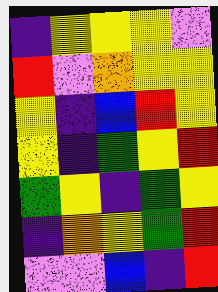[["indigo", "yellow", "yellow", "yellow", "violet"], ["red", "violet", "orange", "yellow", "yellow"], ["yellow", "indigo", "blue", "red", "yellow"], ["yellow", "indigo", "green", "yellow", "red"], ["green", "yellow", "indigo", "green", "yellow"], ["indigo", "orange", "yellow", "green", "red"], ["violet", "violet", "blue", "indigo", "red"]]